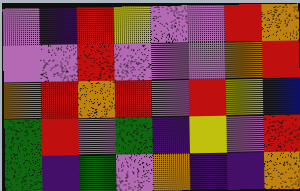[["violet", "indigo", "red", "yellow", "violet", "violet", "red", "orange"], ["violet", "violet", "red", "violet", "violet", "violet", "orange", "red"], ["orange", "red", "orange", "red", "violet", "red", "yellow", "blue"], ["green", "red", "violet", "green", "indigo", "yellow", "violet", "red"], ["green", "indigo", "green", "violet", "orange", "indigo", "indigo", "orange"]]